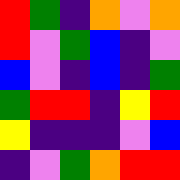[["red", "green", "indigo", "orange", "violet", "orange"], ["red", "violet", "green", "blue", "indigo", "violet"], ["blue", "violet", "indigo", "blue", "indigo", "green"], ["green", "red", "red", "indigo", "yellow", "red"], ["yellow", "indigo", "indigo", "indigo", "violet", "blue"], ["indigo", "violet", "green", "orange", "red", "red"]]